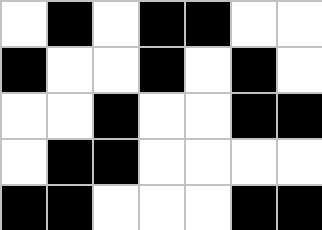[["white", "black", "white", "black", "black", "white", "white"], ["black", "white", "white", "black", "white", "black", "white"], ["white", "white", "black", "white", "white", "black", "black"], ["white", "black", "black", "white", "white", "white", "white"], ["black", "black", "white", "white", "white", "black", "black"]]